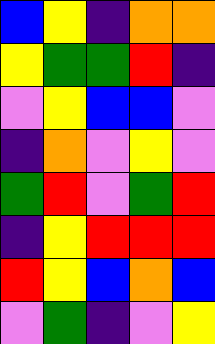[["blue", "yellow", "indigo", "orange", "orange"], ["yellow", "green", "green", "red", "indigo"], ["violet", "yellow", "blue", "blue", "violet"], ["indigo", "orange", "violet", "yellow", "violet"], ["green", "red", "violet", "green", "red"], ["indigo", "yellow", "red", "red", "red"], ["red", "yellow", "blue", "orange", "blue"], ["violet", "green", "indigo", "violet", "yellow"]]